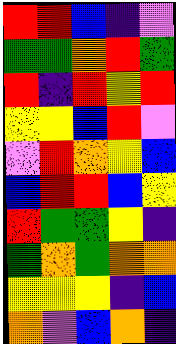[["red", "red", "blue", "indigo", "violet"], ["green", "green", "orange", "red", "green"], ["red", "indigo", "red", "yellow", "red"], ["yellow", "yellow", "blue", "red", "violet"], ["violet", "red", "orange", "yellow", "blue"], ["blue", "red", "red", "blue", "yellow"], ["red", "green", "green", "yellow", "indigo"], ["green", "orange", "green", "orange", "orange"], ["yellow", "yellow", "yellow", "indigo", "blue"], ["orange", "violet", "blue", "orange", "indigo"]]